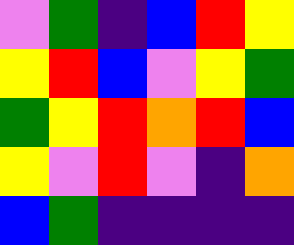[["violet", "green", "indigo", "blue", "red", "yellow"], ["yellow", "red", "blue", "violet", "yellow", "green"], ["green", "yellow", "red", "orange", "red", "blue"], ["yellow", "violet", "red", "violet", "indigo", "orange"], ["blue", "green", "indigo", "indigo", "indigo", "indigo"]]